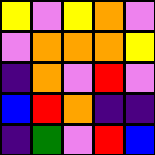[["yellow", "violet", "yellow", "orange", "violet"], ["violet", "orange", "orange", "orange", "yellow"], ["indigo", "orange", "violet", "red", "violet"], ["blue", "red", "orange", "indigo", "indigo"], ["indigo", "green", "violet", "red", "blue"]]